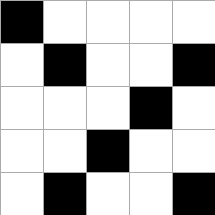[["black", "white", "white", "white", "white"], ["white", "black", "white", "white", "black"], ["white", "white", "white", "black", "white"], ["white", "white", "black", "white", "white"], ["white", "black", "white", "white", "black"]]